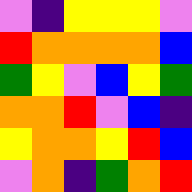[["violet", "indigo", "yellow", "yellow", "yellow", "violet"], ["red", "orange", "orange", "orange", "orange", "blue"], ["green", "yellow", "violet", "blue", "yellow", "green"], ["orange", "orange", "red", "violet", "blue", "indigo"], ["yellow", "orange", "orange", "yellow", "red", "blue"], ["violet", "orange", "indigo", "green", "orange", "red"]]